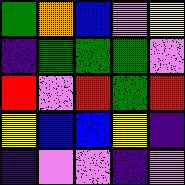[["green", "orange", "blue", "violet", "yellow"], ["indigo", "green", "green", "green", "violet"], ["red", "violet", "red", "green", "red"], ["yellow", "blue", "blue", "yellow", "indigo"], ["indigo", "violet", "violet", "indigo", "violet"]]